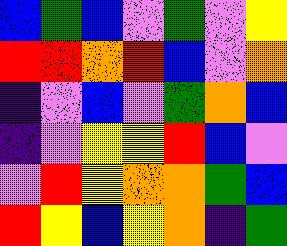[["blue", "green", "blue", "violet", "green", "violet", "yellow"], ["red", "red", "orange", "red", "blue", "violet", "orange"], ["indigo", "violet", "blue", "violet", "green", "orange", "blue"], ["indigo", "violet", "yellow", "yellow", "red", "blue", "violet"], ["violet", "red", "yellow", "orange", "orange", "green", "blue"], ["red", "yellow", "blue", "yellow", "orange", "indigo", "green"]]